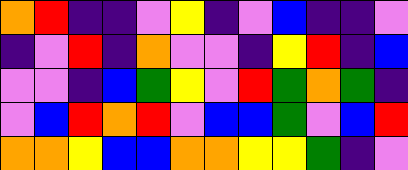[["orange", "red", "indigo", "indigo", "violet", "yellow", "indigo", "violet", "blue", "indigo", "indigo", "violet"], ["indigo", "violet", "red", "indigo", "orange", "violet", "violet", "indigo", "yellow", "red", "indigo", "blue"], ["violet", "violet", "indigo", "blue", "green", "yellow", "violet", "red", "green", "orange", "green", "indigo"], ["violet", "blue", "red", "orange", "red", "violet", "blue", "blue", "green", "violet", "blue", "red"], ["orange", "orange", "yellow", "blue", "blue", "orange", "orange", "yellow", "yellow", "green", "indigo", "violet"]]